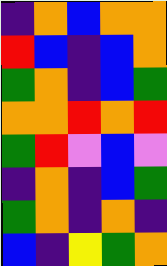[["indigo", "orange", "blue", "orange", "orange"], ["red", "blue", "indigo", "blue", "orange"], ["green", "orange", "indigo", "blue", "green"], ["orange", "orange", "red", "orange", "red"], ["green", "red", "violet", "blue", "violet"], ["indigo", "orange", "indigo", "blue", "green"], ["green", "orange", "indigo", "orange", "indigo"], ["blue", "indigo", "yellow", "green", "orange"]]